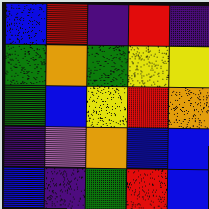[["blue", "red", "indigo", "red", "indigo"], ["green", "orange", "green", "yellow", "yellow"], ["green", "blue", "yellow", "red", "orange"], ["indigo", "violet", "orange", "blue", "blue"], ["blue", "indigo", "green", "red", "blue"]]